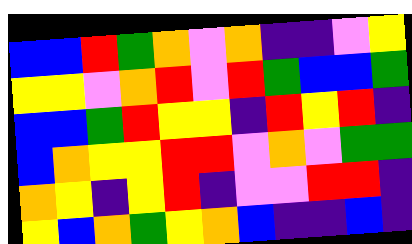[["blue", "blue", "red", "green", "orange", "violet", "orange", "indigo", "indigo", "violet", "yellow"], ["yellow", "yellow", "violet", "orange", "red", "violet", "red", "green", "blue", "blue", "green"], ["blue", "blue", "green", "red", "yellow", "yellow", "indigo", "red", "yellow", "red", "indigo"], ["blue", "orange", "yellow", "yellow", "red", "red", "violet", "orange", "violet", "green", "green"], ["orange", "yellow", "indigo", "yellow", "red", "indigo", "violet", "violet", "red", "red", "indigo"], ["yellow", "blue", "orange", "green", "yellow", "orange", "blue", "indigo", "indigo", "blue", "indigo"]]